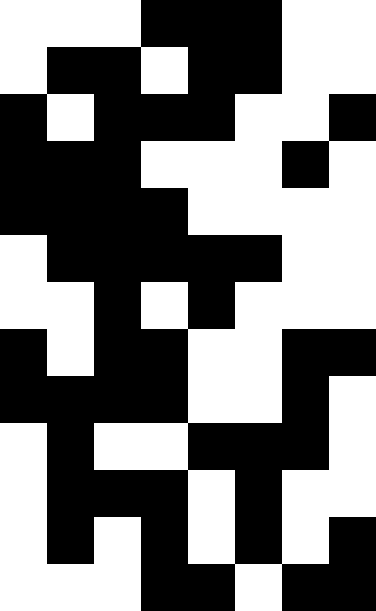[["white", "white", "white", "black", "black", "black", "white", "white"], ["white", "black", "black", "white", "black", "black", "white", "white"], ["black", "white", "black", "black", "black", "white", "white", "black"], ["black", "black", "black", "white", "white", "white", "black", "white"], ["black", "black", "black", "black", "white", "white", "white", "white"], ["white", "black", "black", "black", "black", "black", "white", "white"], ["white", "white", "black", "white", "black", "white", "white", "white"], ["black", "white", "black", "black", "white", "white", "black", "black"], ["black", "black", "black", "black", "white", "white", "black", "white"], ["white", "black", "white", "white", "black", "black", "black", "white"], ["white", "black", "black", "black", "white", "black", "white", "white"], ["white", "black", "white", "black", "white", "black", "white", "black"], ["white", "white", "white", "black", "black", "white", "black", "black"]]